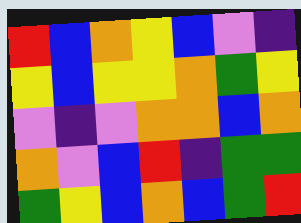[["red", "blue", "orange", "yellow", "blue", "violet", "indigo"], ["yellow", "blue", "yellow", "yellow", "orange", "green", "yellow"], ["violet", "indigo", "violet", "orange", "orange", "blue", "orange"], ["orange", "violet", "blue", "red", "indigo", "green", "green"], ["green", "yellow", "blue", "orange", "blue", "green", "red"]]